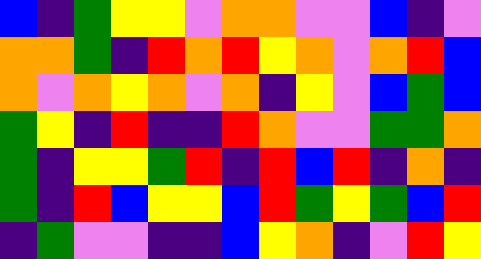[["blue", "indigo", "green", "yellow", "yellow", "violet", "orange", "orange", "violet", "violet", "blue", "indigo", "violet"], ["orange", "orange", "green", "indigo", "red", "orange", "red", "yellow", "orange", "violet", "orange", "red", "blue"], ["orange", "violet", "orange", "yellow", "orange", "violet", "orange", "indigo", "yellow", "violet", "blue", "green", "blue"], ["green", "yellow", "indigo", "red", "indigo", "indigo", "red", "orange", "violet", "violet", "green", "green", "orange"], ["green", "indigo", "yellow", "yellow", "green", "red", "indigo", "red", "blue", "red", "indigo", "orange", "indigo"], ["green", "indigo", "red", "blue", "yellow", "yellow", "blue", "red", "green", "yellow", "green", "blue", "red"], ["indigo", "green", "violet", "violet", "indigo", "indigo", "blue", "yellow", "orange", "indigo", "violet", "red", "yellow"]]